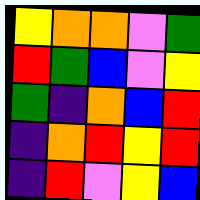[["yellow", "orange", "orange", "violet", "green"], ["red", "green", "blue", "violet", "yellow"], ["green", "indigo", "orange", "blue", "red"], ["indigo", "orange", "red", "yellow", "red"], ["indigo", "red", "violet", "yellow", "blue"]]